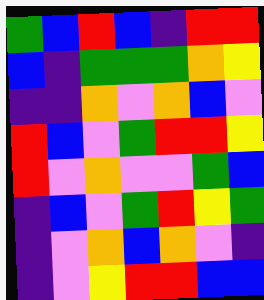[["green", "blue", "red", "blue", "indigo", "red", "red"], ["blue", "indigo", "green", "green", "green", "orange", "yellow"], ["indigo", "indigo", "orange", "violet", "orange", "blue", "violet"], ["red", "blue", "violet", "green", "red", "red", "yellow"], ["red", "violet", "orange", "violet", "violet", "green", "blue"], ["indigo", "blue", "violet", "green", "red", "yellow", "green"], ["indigo", "violet", "orange", "blue", "orange", "violet", "indigo"], ["indigo", "violet", "yellow", "red", "red", "blue", "blue"]]